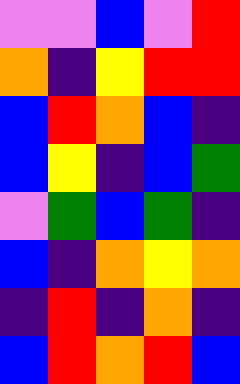[["violet", "violet", "blue", "violet", "red"], ["orange", "indigo", "yellow", "red", "red"], ["blue", "red", "orange", "blue", "indigo"], ["blue", "yellow", "indigo", "blue", "green"], ["violet", "green", "blue", "green", "indigo"], ["blue", "indigo", "orange", "yellow", "orange"], ["indigo", "red", "indigo", "orange", "indigo"], ["blue", "red", "orange", "red", "blue"]]